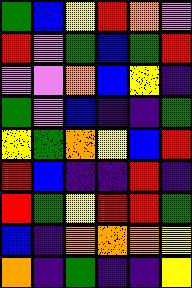[["green", "blue", "yellow", "red", "orange", "violet"], ["red", "violet", "green", "blue", "green", "red"], ["violet", "violet", "orange", "blue", "yellow", "indigo"], ["green", "violet", "blue", "indigo", "indigo", "green"], ["yellow", "green", "orange", "yellow", "blue", "red"], ["red", "blue", "indigo", "indigo", "red", "indigo"], ["red", "green", "yellow", "red", "red", "green"], ["blue", "indigo", "orange", "orange", "orange", "yellow"], ["orange", "indigo", "green", "indigo", "indigo", "yellow"]]